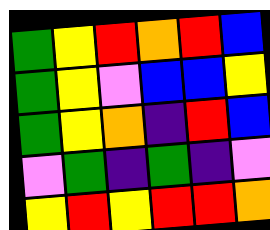[["green", "yellow", "red", "orange", "red", "blue"], ["green", "yellow", "violet", "blue", "blue", "yellow"], ["green", "yellow", "orange", "indigo", "red", "blue"], ["violet", "green", "indigo", "green", "indigo", "violet"], ["yellow", "red", "yellow", "red", "red", "orange"]]